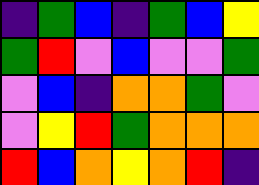[["indigo", "green", "blue", "indigo", "green", "blue", "yellow"], ["green", "red", "violet", "blue", "violet", "violet", "green"], ["violet", "blue", "indigo", "orange", "orange", "green", "violet"], ["violet", "yellow", "red", "green", "orange", "orange", "orange"], ["red", "blue", "orange", "yellow", "orange", "red", "indigo"]]